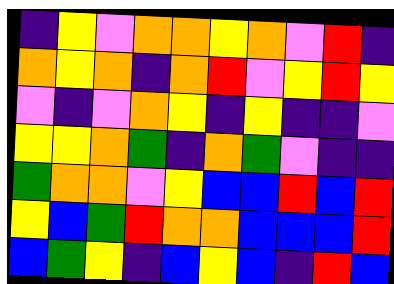[["indigo", "yellow", "violet", "orange", "orange", "yellow", "orange", "violet", "red", "indigo"], ["orange", "yellow", "orange", "indigo", "orange", "red", "violet", "yellow", "red", "yellow"], ["violet", "indigo", "violet", "orange", "yellow", "indigo", "yellow", "indigo", "indigo", "violet"], ["yellow", "yellow", "orange", "green", "indigo", "orange", "green", "violet", "indigo", "indigo"], ["green", "orange", "orange", "violet", "yellow", "blue", "blue", "red", "blue", "red"], ["yellow", "blue", "green", "red", "orange", "orange", "blue", "blue", "blue", "red"], ["blue", "green", "yellow", "indigo", "blue", "yellow", "blue", "indigo", "red", "blue"]]